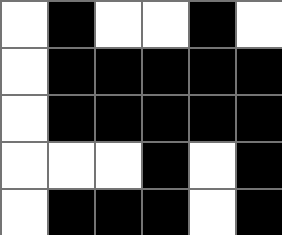[["white", "black", "white", "white", "black", "white"], ["white", "black", "black", "black", "black", "black"], ["white", "black", "black", "black", "black", "black"], ["white", "white", "white", "black", "white", "black"], ["white", "black", "black", "black", "white", "black"]]